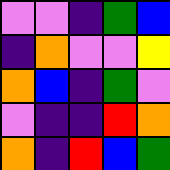[["violet", "violet", "indigo", "green", "blue"], ["indigo", "orange", "violet", "violet", "yellow"], ["orange", "blue", "indigo", "green", "violet"], ["violet", "indigo", "indigo", "red", "orange"], ["orange", "indigo", "red", "blue", "green"]]